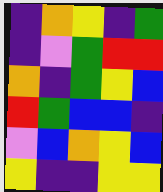[["indigo", "orange", "yellow", "indigo", "green"], ["indigo", "violet", "green", "red", "red"], ["orange", "indigo", "green", "yellow", "blue"], ["red", "green", "blue", "blue", "indigo"], ["violet", "blue", "orange", "yellow", "blue"], ["yellow", "indigo", "indigo", "yellow", "yellow"]]